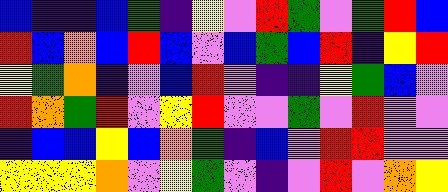[["blue", "indigo", "indigo", "blue", "green", "indigo", "yellow", "violet", "red", "green", "violet", "green", "red", "blue"], ["red", "blue", "orange", "blue", "red", "blue", "violet", "blue", "green", "blue", "red", "indigo", "yellow", "red"], ["yellow", "green", "orange", "indigo", "violet", "blue", "red", "violet", "indigo", "indigo", "yellow", "green", "blue", "violet"], ["red", "orange", "green", "red", "violet", "yellow", "red", "violet", "violet", "green", "violet", "red", "violet", "violet"], ["indigo", "blue", "blue", "yellow", "blue", "orange", "green", "indigo", "blue", "violet", "red", "red", "violet", "violet"], ["yellow", "yellow", "yellow", "orange", "violet", "yellow", "green", "violet", "indigo", "violet", "red", "violet", "orange", "yellow"]]